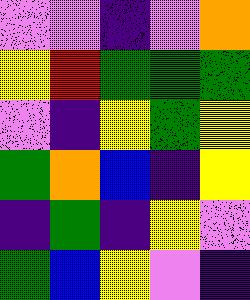[["violet", "violet", "indigo", "violet", "orange"], ["yellow", "red", "green", "green", "green"], ["violet", "indigo", "yellow", "green", "yellow"], ["green", "orange", "blue", "indigo", "yellow"], ["indigo", "green", "indigo", "yellow", "violet"], ["green", "blue", "yellow", "violet", "indigo"]]